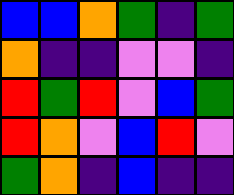[["blue", "blue", "orange", "green", "indigo", "green"], ["orange", "indigo", "indigo", "violet", "violet", "indigo"], ["red", "green", "red", "violet", "blue", "green"], ["red", "orange", "violet", "blue", "red", "violet"], ["green", "orange", "indigo", "blue", "indigo", "indigo"]]